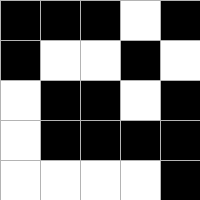[["black", "black", "black", "white", "black"], ["black", "white", "white", "black", "white"], ["white", "black", "black", "white", "black"], ["white", "black", "black", "black", "black"], ["white", "white", "white", "white", "black"]]